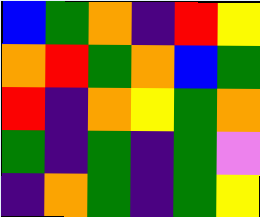[["blue", "green", "orange", "indigo", "red", "yellow"], ["orange", "red", "green", "orange", "blue", "green"], ["red", "indigo", "orange", "yellow", "green", "orange"], ["green", "indigo", "green", "indigo", "green", "violet"], ["indigo", "orange", "green", "indigo", "green", "yellow"]]